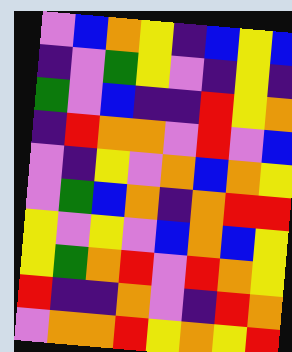[["violet", "blue", "orange", "yellow", "indigo", "blue", "yellow", "blue"], ["indigo", "violet", "green", "yellow", "violet", "indigo", "yellow", "indigo"], ["green", "violet", "blue", "indigo", "indigo", "red", "yellow", "orange"], ["indigo", "red", "orange", "orange", "violet", "red", "violet", "blue"], ["violet", "indigo", "yellow", "violet", "orange", "blue", "orange", "yellow"], ["violet", "green", "blue", "orange", "indigo", "orange", "red", "red"], ["yellow", "violet", "yellow", "violet", "blue", "orange", "blue", "yellow"], ["yellow", "green", "orange", "red", "violet", "red", "orange", "yellow"], ["red", "indigo", "indigo", "orange", "violet", "indigo", "red", "orange"], ["violet", "orange", "orange", "red", "yellow", "orange", "yellow", "red"]]